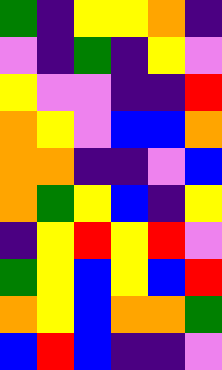[["green", "indigo", "yellow", "yellow", "orange", "indigo"], ["violet", "indigo", "green", "indigo", "yellow", "violet"], ["yellow", "violet", "violet", "indigo", "indigo", "red"], ["orange", "yellow", "violet", "blue", "blue", "orange"], ["orange", "orange", "indigo", "indigo", "violet", "blue"], ["orange", "green", "yellow", "blue", "indigo", "yellow"], ["indigo", "yellow", "red", "yellow", "red", "violet"], ["green", "yellow", "blue", "yellow", "blue", "red"], ["orange", "yellow", "blue", "orange", "orange", "green"], ["blue", "red", "blue", "indigo", "indigo", "violet"]]